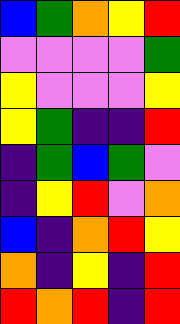[["blue", "green", "orange", "yellow", "red"], ["violet", "violet", "violet", "violet", "green"], ["yellow", "violet", "violet", "violet", "yellow"], ["yellow", "green", "indigo", "indigo", "red"], ["indigo", "green", "blue", "green", "violet"], ["indigo", "yellow", "red", "violet", "orange"], ["blue", "indigo", "orange", "red", "yellow"], ["orange", "indigo", "yellow", "indigo", "red"], ["red", "orange", "red", "indigo", "red"]]